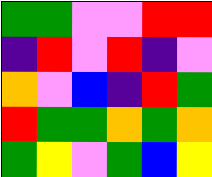[["green", "green", "violet", "violet", "red", "red"], ["indigo", "red", "violet", "red", "indigo", "violet"], ["orange", "violet", "blue", "indigo", "red", "green"], ["red", "green", "green", "orange", "green", "orange"], ["green", "yellow", "violet", "green", "blue", "yellow"]]